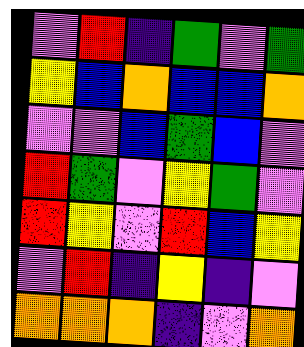[["violet", "red", "indigo", "green", "violet", "green"], ["yellow", "blue", "orange", "blue", "blue", "orange"], ["violet", "violet", "blue", "green", "blue", "violet"], ["red", "green", "violet", "yellow", "green", "violet"], ["red", "yellow", "violet", "red", "blue", "yellow"], ["violet", "red", "indigo", "yellow", "indigo", "violet"], ["orange", "orange", "orange", "indigo", "violet", "orange"]]